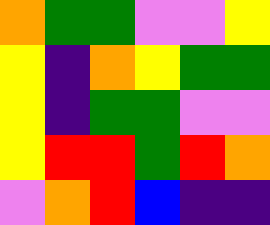[["orange", "green", "green", "violet", "violet", "yellow"], ["yellow", "indigo", "orange", "yellow", "green", "green"], ["yellow", "indigo", "green", "green", "violet", "violet"], ["yellow", "red", "red", "green", "red", "orange"], ["violet", "orange", "red", "blue", "indigo", "indigo"]]